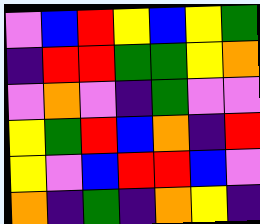[["violet", "blue", "red", "yellow", "blue", "yellow", "green"], ["indigo", "red", "red", "green", "green", "yellow", "orange"], ["violet", "orange", "violet", "indigo", "green", "violet", "violet"], ["yellow", "green", "red", "blue", "orange", "indigo", "red"], ["yellow", "violet", "blue", "red", "red", "blue", "violet"], ["orange", "indigo", "green", "indigo", "orange", "yellow", "indigo"]]